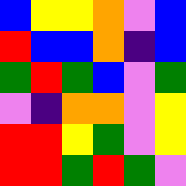[["blue", "yellow", "yellow", "orange", "violet", "blue"], ["red", "blue", "blue", "orange", "indigo", "blue"], ["green", "red", "green", "blue", "violet", "green"], ["violet", "indigo", "orange", "orange", "violet", "yellow"], ["red", "red", "yellow", "green", "violet", "yellow"], ["red", "red", "green", "red", "green", "violet"]]